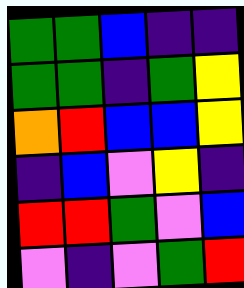[["green", "green", "blue", "indigo", "indigo"], ["green", "green", "indigo", "green", "yellow"], ["orange", "red", "blue", "blue", "yellow"], ["indigo", "blue", "violet", "yellow", "indigo"], ["red", "red", "green", "violet", "blue"], ["violet", "indigo", "violet", "green", "red"]]